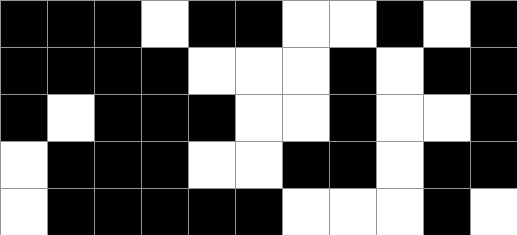[["black", "black", "black", "white", "black", "black", "white", "white", "black", "white", "black"], ["black", "black", "black", "black", "white", "white", "white", "black", "white", "black", "black"], ["black", "white", "black", "black", "black", "white", "white", "black", "white", "white", "black"], ["white", "black", "black", "black", "white", "white", "black", "black", "white", "black", "black"], ["white", "black", "black", "black", "black", "black", "white", "white", "white", "black", "white"]]